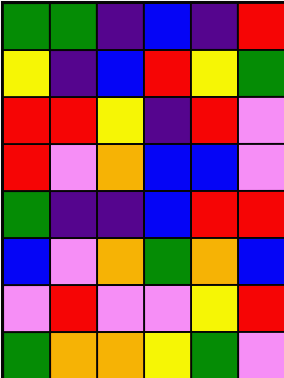[["green", "green", "indigo", "blue", "indigo", "red"], ["yellow", "indigo", "blue", "red", "yellow", "green"], ["red", "red", "yellow", "indigo", "red", "violet"], ["red", "violet", "orange", "blue", "blue", "violet"], ["green", "indigo", "indigo", "blue", "red", "red"], ["blue", "violet", "orange", "green", "orange", "blue"], ["violet", "red", "violet", "violet", "yellow", "red"], ["green", "orange", "orange", "yellow", "green", "violet"]]